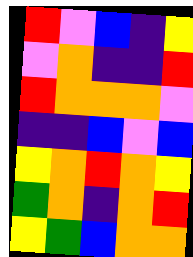[["red", "violet", "blue", "indigo", "yellow"], ["violet", "orange", "indigo", "indigo", "red"], ["red", "orange", "orange", "orange", "violet"], ["indigo", "indigo", "blue", "violet", "blue"], ["yellow", "orange", "red", "orange", "yellow"], ["green", "orange", "indigo", "orange", "red"], ["yellow", "green", "blue", "orange", "orange"]]